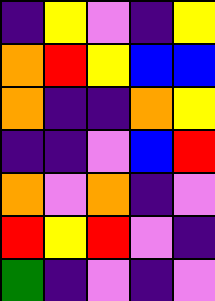[["indigo", "yellow", "violet", "indigo", "yellow"], ["orange", "red", "yellow", "blue", "blue"], ["orange", "indigo", "indigo", "orange", "yellow"], ["indigo", "indigo", "violet", "blue", "red"], ["orange", "violet", "orange", "indigo", "violet"], ["red", "yellow", "red", "violet", "indigo"], ["green", "indigo", "violet", "indigo", "violet"]]